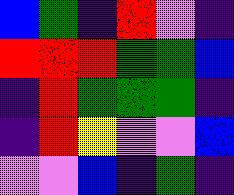[["blue", "green", "indigo", "red", "violet", "indigo"], ["red", "red", "red", "green", "green", "blue"], ["indigo", "red", "green", "green", "green", "indigo"], ["indigo", "red", "yellow", "violet", "violet", "blue"], ["violet", "violet", "blue", "indigo", "green", "indigo"]]